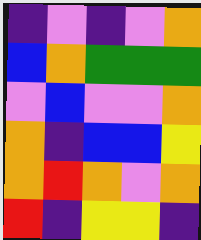[["indigo", "violet", "indigo", "violet", "orange"], ["blue", "orange", "green", "green", "green"], ["violet", "blue", "violet", "violet", "orange"], ["orange", "indigo", "blue", "blue", "yellow"], ["orange", "red", "orange", "violet", "orange"], ["red", "indigo", "yellow", "yellow", "indigo"]]